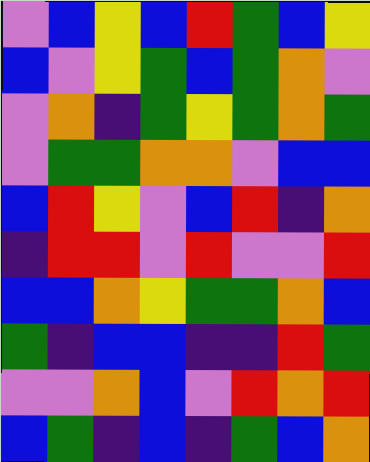[["violet", "blue", "yellow", "blue", "red", "green", "blue", "yellow"], ["blue", "violet", "yellow", "green", "blue", "green", "orange", "violet"], ["violet", "orange", "indigo", "green", "yellow", "green", "orange", "green"], ["violet", "green", "green", "orange", "orange", "violet", "blue", "blue"], ["blue", "red", "yellow", "violet", "blue", "red", "indigo", "orange"], ["indigo", "red", "red", "violet", "red", "violet", "violet", "red"], ["blue", "blue", "orange", "yellow", "green", "green", "orange", "blue"], ["green", "indigo", "blue", "blue", "indigo", "indigo", "red", "green"], ["violet", "violet", "orange", "blue", "violet", "red", "orange", "red"], ["blue", "green", "indigo", "blue", "indigo", "green", "blue", "orange"]]